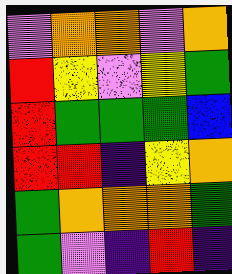[["violet", "orange", "orange", "violet", "orange"], ["red", "yellow", "violet", "yellow", "green"], ["red", "green", "green", "green", "blue"], ["red", "red", "indigo", "yellow", "orange"], ["green", "orange", "orange", "orange", "green"], ["green", "violet", "indigo", "red", "indigo"]]